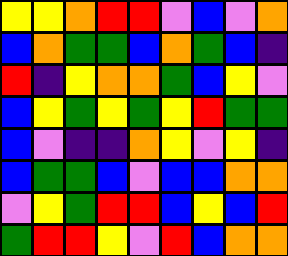[["yellow", "yellow", "orange", "red", "red", "violet", "blue", "violet", "orange"], ["blue", "orange", "green", "green", "blue", "orange", "green", "blue", "indigo"], ["red", "indigo", "yellow", "orange", "orange", "green", "blue", "yellow", "violet"], ["blue", "yellow", "green", "yellow", "green", "yellow", "red", "green", "green"], ["blue", "violet", "indigo", "indigo", "orange", "yellow", "violet", "yellow", "indigo"], ["blue", "green", "green", "blue", "violet", "blue", "blue", "orange", "orange"], ["violet", "yellow", "green", "red", "red", "blue", "yellow", "blue", "red"], ["green", "red", "red", "yellow", "violet", "red", "blue", "orange", "orange"]]